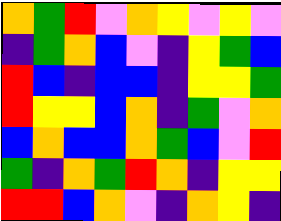[["orange", "green", "red", "violet", "orange", "yellow", "violet", "yellow", "violet"], ["indigo", "green", "orange", "blue", "violet", "indigo", "yellow", "green", "blue"], ["red", "blue", "indigo", "blue", "blue", "indigo", "yellow", "yellow", "green"], ["red", "yellow", "yellow", "blue", "orange", "indigo", "green", "violet", "orange"], ["blue", "orange", "blue", "blue", "orange", "green", "blue", "violet", "red"], ["green", "indigo", "orange", "green", "red", "orange", "indigo", "yellow", "yellow"], ["red", "red", "blue", "orange", "violet", "indigo", "orange", "yellow", "indigo"]]